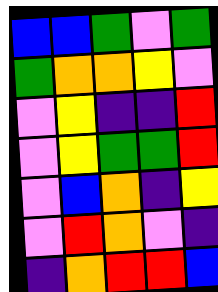[["blue", "blue", "green", "violet", "green"], ["green", "orange", "orange", "yellow", "violet"], ["violet", "yellow", "indigo", "indigo", "red"], ["violet", "yellow", "green", "green", "red"], ["violet", "blue", "orange", "indigo", "yellow"], ["violet", "red", "orange", "violet", "indigo"], ["indigo", "orange", "red", "red", "blue"]]